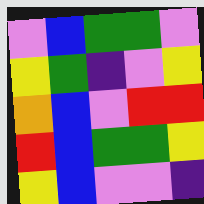[["violet", "blue", "green", "green", "violet"], ["yellow", "green", "indigo", "violet", "yellow"], ["orange", "blue", "violet", "red", "red"], ["red", "blue", "green", "green", "yellow"], ["yellow", "blue", "violet", "violet", "indigo"]]